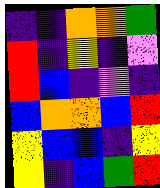[["indigo", "indigo", "orange", "orange", "green"], ["red", "indigo", "yellow", "indigo", "violet"], ["red", "blue", "indigo", "violet", "indigo"], ["blue", "orange", "orange", "blue", "red"], ["yellow", "blue", "blue", "indigo", "yellow"], ["yellow", "indigo", "blue", "green", "red"]]